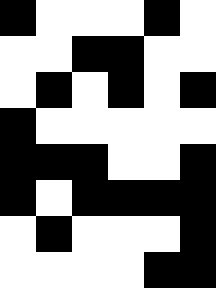[["black", "white", "white", "white", "black", "white"], ["white", "white", "black", "black", "white", "white"], ["white", "black", "white", "black", "white", "black"], ["black", "white", "white", "white", "white", "white"], ["black", "black", "black", "white", "white", "black"], ["black", "white", "black", "black", "black", "black"], ["white", "black", "white", "white", "white", "black"], ["white", "white", "white", "white", "black", "black"]]